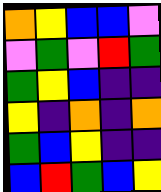[["orange", "yellow", "blue", "blue", "violet"], ["violet", "green", "violet", "red", "green"], ["green", "yellow", "blue", "indigo", "indigo"], ["yellow", "indigo", "orange", "indigo", "orange"], ["green", "blue", "yellow", "indigo", "indigo"], ["blue", "red", "green", "blue", "yellow"]]